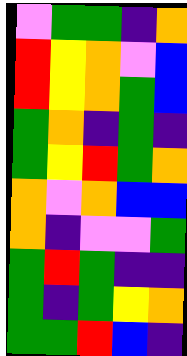[["violet", "green", "green", "indigo", "orange"], ["red", "yellow", "orange", "violet", "blue"], ["red", "yellow", "orange", "green", "blue"], ["green", "orange", "indigo", "green", "indigo"], ["green", "yellow", "red", "green", "orange"], ["orange", "violet", "orange", "blue", "blue"], ["orange", "indigo", "violet", "violet", "green"], ["green", "red", "green", "indigo", "indigo"], ["green", "indigo", "green", "yellow", "orange"], ["green", "green", "red", "blue", "indigo"]]